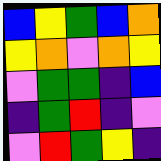[["blue", "yellow", "green", "blue", "orange"], ["yellow", "orange", "violet", "orange", "yellow"], ["violet", "green", "green", "indigo", "blue"], ["indigo", "green", "red", "indigo", "violet"], ["violet", "red", "green", "yellow", "indigo"]]